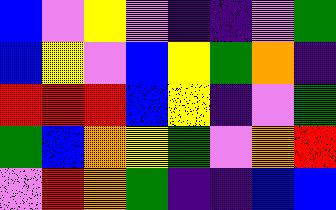[["blue", "violet", "yellow", "violet", "indigo", "indigo", "violet", "green"], ["blue", "yellow", "violet", "blue", "yellow", "green", "orange", "indigo"], ["red", "red", "red", "blue", "yellow", "indigo", "violet", "green"], ["green", "blue", "orange", "yellow", "green", "violet", "orange", "red"], ["violet", "red", "orange", "green", "indigo", "indigo", "blue", "blue"]]